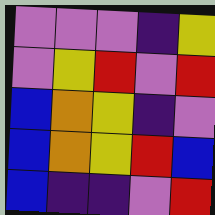[["violet", "violet", "violet", "indigo", "yellow"], ["violet", "yellow", "red", "violet", "red"], ["blue", "orange", "yellow", "indigo", "violet"], ["blue", "orange", "yellow", "red", "blue"], ["blue", "indigo", "indigo", "violet", "red"]]